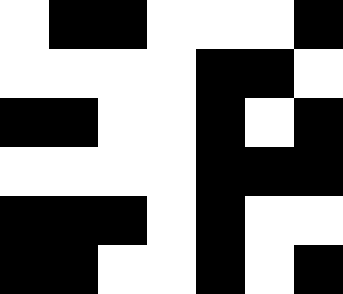[["white", "black", "black", "white", "white", "white", "black"], ["white", "white", "white", "white", "black", "black", "white"], ["black", "black", "white", "white", "black", "white", "black"], ["white", "white", "white", "white", "black", "black", "black"], ["black", "black", "black", "white", "black", "white", "white"], ["black", "black", "white", "white", "black", "white", "black"]]